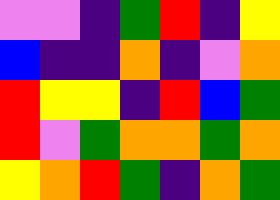[["violet", "violet", "indigo", "green", "red", "indigo", "yellow"], ["blue", "indigo", "indigo", "orange", "indigo", "violet", "orange"], ["red", "yellow", "yellow", "indigo", "red", "blue", "green"], ["red", "violet", "green", "orange", "orange", "green", "orange"], ["yellow", "orange", "red", "green", "indigo", "orange", "green"]]